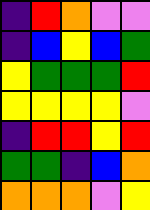[["indigo", "red", "orange", "violet", "violet"], ["indigo", "blue", "yellow", "blue", "green"], ["yellow", "green", "green", "green", "red"], ["yellow", "yellow", "yellow", "yellow", "violet"], ["indigo", "red", "red", "yellow", "red"], ["green", "green", "indigo", "blue", "orange"], ["orange", "orange", "orange", "violet", "yellow"]]